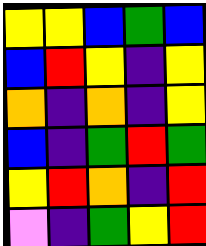[["yellow", "yellow", "blue", "green", "blue"], ["blue", "red", "yellow", "indigo", "yellow"], ["orange", "indigo", "orange", "indigo", "yellow"], ["blue", "indigo", "green", "red", "green"], ["yellow", "red", "orange", "indigo", "red"], ["violet", "indigo", "green", "yellow", "red"]]